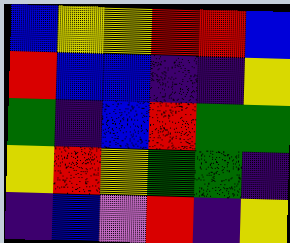[["blue", "yellow", "yellow", "red", "red", "blue"], ["red", "blue", "blue", "indigo", "indigo", "yellow"], ["green", "indigo", "blue", "red", "green", "green"], ["yellow", "red", "yellow", "green", "green", "indigo"], ["indigo", "blue", "violet", "red", "indigo", "yellow"]]